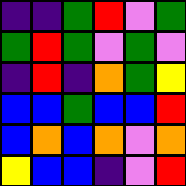[["indigo", "indigo", "green", "red", "violet", "green"], ["green", "red", "green", "violet", "green", "violet"], ["indigo", "red", "indigo", "orange", "green", "yellow"], ["blue", "blue", "green", "blue", "blue", "red"], ["blue", "orange", "blue", "orange", "violet", "orange"], ["yellow", "blue", "blue", "indigo", "violet", "red"]]